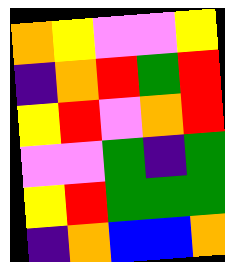[["orange", "yellow", "violet", "violet", "yellow"], ["indigo", "orange", "red", "green", "red"], ["yellow", "red", "violet", "orange", "red"], ["violet", "violet", "green", "indigo", "green"], ["yellow", "red", "green", "green", "green"], ["indigo", "orange", "blue", "blue", "orange"]]